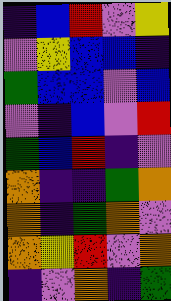[["indigo", "blue", "red", "violet", "yellow"], ["violet", "yellow", "blue", "blue", "indigo"], ["green", "blue", "blue", "violet", "blue"], ["violet", "indigo", "blue", "violet", "red"], ["green", "blue", "red", "indigo", "violet"], ["orange", "indigo", "indigo", "green", "orange"], ["orange", "indigo", "green", "orange", "violet"], ["orange", "yellow", "red", "violet", "orange"], ["indigo", "violet", "orange", "indigo", "green"]]